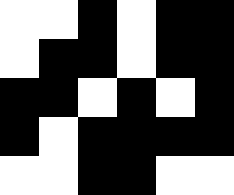[["white", "white", "black", "white", "black", "black"], ["white", "black", "black", "white", "black", "black"], ["black", "black", "white", "black", "white", "black"], ["black", "white", "black", "black", "black", "black"], ["white", "white", "black", "black", "white", "white"]]